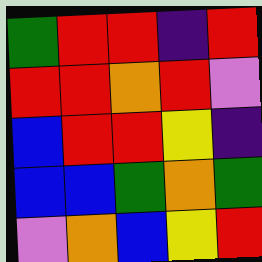[["green", "red", "red", "indigo", "red"], ["red", "red", "orange", "red", "violet"], ["blue", "red", "red", "yellow", "indigo"], ["blue", "blue", "green", "orange", "green"], ["violet", "orange", "blue", "yellow", "red"]]